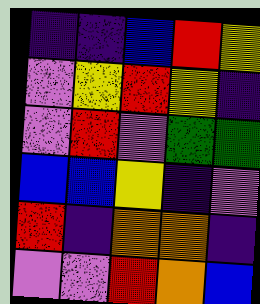[["indigo", "indigo", "blue", "red", "yellow"], ["violet", "yellow", "red", "yellow", "indigo"], ["violet", "red", "violet", "green", "green"], ["blue", "blue", "yellow", "indigo", "violet"], ["red", "indigo", "orange", "orange", "indigo"], ["violet", "violet", "red", "orange", "blue"]]